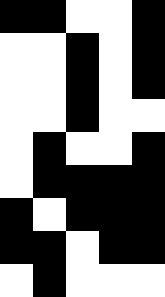[["black", "black", "white", "white", "black"], ["white", "white", "black", "white", "black"], ["white", "white", "black", "white", "black"], ["white", "white", "black", "white", "white"], ["white", "black", "white", "white", "black"], ["white", "black", "black", "black", "black"], ["black", "white", "black", "black", "black"], ["black", "black", "white", "black", "black"], ["white", "black", "white", "white", "white"]]